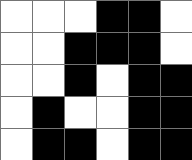[["white", "white", "white", "black", "black", "white"], ["white", "white", "black", "black", "black", "white"], ["white", "white", "black", "white", "black", "black"], ["white", "black", "white", "white", "black", "black"], ["white", "black", "black", "white", "black", "black"]]